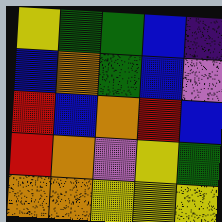[["yellow", "green", "green", "blue", "indigo"], ["blue", "orange", "green", "blue", "violet"], ["red", "blue", "orange", "red", "blue"], ["red", "orange", "violet", "yellow", "green"], ["orange", "orange", "yellow", "yellow", "yellow"]]